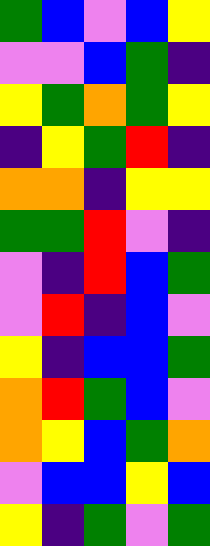[["green", "blue", "violet", "blue", "yellow"], ["violet", "violet", "blue", "green", "indigo"], ["yellow", "green", "orange", "green", "yellow"], ["indigo", "yellow", "green", "red", "indigo"], ["orange", "orange", "indigo", "yellow", "yellow"], ["green", "green", "red", "violet", "indigo"], ["violet", "indigo", "red", "blue", "green"], ["violet", "red", "indigo", "blue", "violet"], ["yellow", "indigo", "blue", "blue", "green"], ["orange", "red", "green", "blue", "violet"], ["orange", "yellow", "blue", "green", "orange"], ["violet", "blue", "blue", "yellow", "blue"], ["yellow", "indigo", "green", "violet", "green"]]